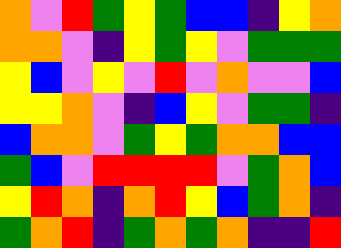[["orange", "violet", "red", "green", "yellow", "green", "blue", "blue", "indigo", "yellow", "orange"], ["orange", "orange", "violet", "indigo", "yellow", "green", "yellow", "violet", "green", "green", "green"], ["yellow", "blue", "violet", "yellow", "violet", "red", "violet", "orange", "violet", "violet", "blue"], ["yellow", "yellow", "orange", "violet", "indigo", "blue", "yellow", "violet", "green", "green", "indigo"], ["blue", "orange", "orange", "violet", "green", "yellow", "green", "orange", "orange", "blue", "blue"], ["green", "blue", "violet", "red", "red", "red", "red", "violet", "green", "orange", "blue"], ["yellow", "red", "orange", "indigo", "orange", "red", "yellow", "blue", "green", "orange", "indigo"], ["green", "orange", "red", "indigo", "green", "orange", "green", "orange", "indigo", "indigo", "red"]]